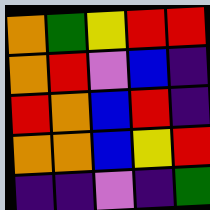[["orange", "green", "yellow", "red", "red"], ["orange", "red", "violet", "blue", "indigo"], ["red", "orange", "blue", "red", "indigo"], ["orange", "orange", "blue", "yellow", "red"], ["indigo", "indigo", "violet", "indigo", "green"]]